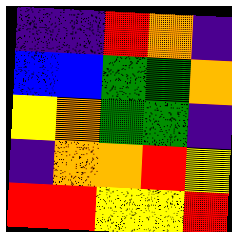[["indigo", "indigo", "red", "orange", "indigo"], ["blue", "blue", "green", "green", "orange"], ["yellow", "orange", "green", "green", "indigo"], ["indigo", "orange", "orange", "red", "yellow"], ["red", "red", "yellow", "yellow", "red"]]